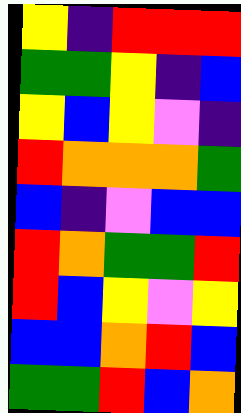[["yellow", "indigo", "red", "red", "red"], ["green", "green", "yellow", "indigo", "blue"], ["yellow", "blue", "yellow", "violet", "indigo"], ["red", "orange", "orange", "orange", "green"], ["blue", "indigo", "violet", "blue", "blue"], ["red", "orange", "green", "green", "red"], ["red", "blue", "yellow", "violet", "yellow"], ["blue", "blue", "orange", "red", "blue"], ["green", "green", "red", "blue", "orange"]]